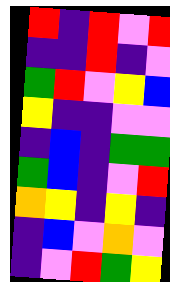[["red", "indigo", "red", "violet", "red"], ["indigo", "indigo", "red", "indigo", "violet"], ["green", "red", "violet", "yellow", "blue"], ["yellow", "indigo", "indigo", "violet", "violet"], ["indigo", "blue", "indigo", "green", "green"], ["green", "blue", "indigo", "violet", "red"], ["orange", "yellow", "indigo", "yellow", "indigo"], ["indigo", "blue", "violet", "orange", "violet"], ["indigo", "violet", "red", "green", "yellow"]]